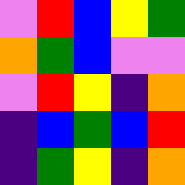[["violet", "red", "blue", "yellow", "green"], ["orange", "green", "blue", "violet", "violet"], ["violet", "red", "yellow", "indigo", "orange"], ["indigo", "blue", "green", "blue", "red"], ["indigo", "green", "yellow", "indigo", "orange"]]